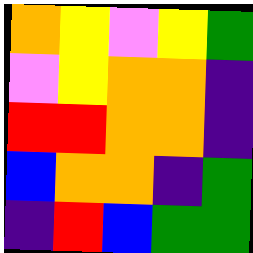[["orange", "yellow", "violet", "yellow", "green"], ["violet", "yellow", "orange", "orange", "indigo"], ["red", "red", "orange", "orange", "indigo"], ["blue", "orange", "orange", "indigo", "green"], ["indigo", "red", "blue", "green", "green"]]